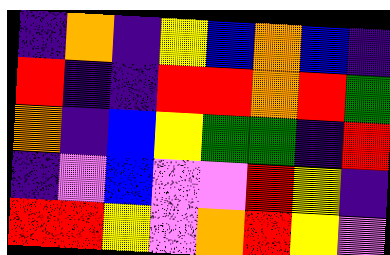[["indigo", "orange", "indigo", "yellow", "blue", "orange", "blue", "indigo"], ["red", "indigo", "indigo", "red", "red", "orange", "red", "green"], ["orange", "indigo", "blue", "yellow", "green", "green", "indigo", "red"], ["indigo", "violet", "blue", "violet", "violet", "red", "yellow", "indigo"], ["red", "red", "yellow", "violet", "orange", "red", "yellow", "violet"]]